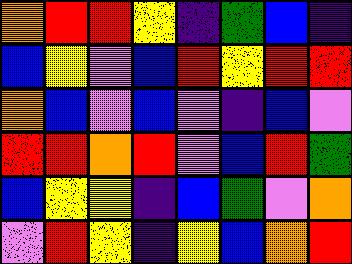[["orange", "red", "red", "yellow", "indigo", "green", "blue", "indigo"], ["blue", "yellow", "violet", "blue", "red", "yellow", "red", "red"], ["orange", "blue", "violet", "blue", "violet", "indigo", "blue", "violet"], ["red", "red", "orange", "red", "violet", "blue", "red", "green"], ["blue", "yellow", "yellow", "indigo", "blue", "green", "violet", "orange"], ["violet", "red", "yellow", "indigo", "yellow", "blue", "orange", "red"]]